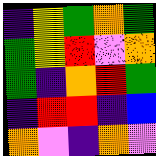[["indigo", "yellow", "green", "orange", "green"], ["green", "yellow", "red", "violet", "orange"], ["green", "indigo", "orange", "red", "green"], ["indigo", "red", "red", "indigo", "blue"], ["orange", "violet", "indigo", "orange", "violet"]]